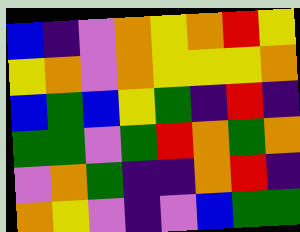[["blue", "indigo", "violet", "orange", "yellow", "orange", "red", "yellow"], ["yellow", "orange", "violet", "orange", "yellow", "yellow", "yellow", "orange"], ["blue", "green", "blue", "yellow", "green", "indigo", "red", "indigo"], ["green", "green", "violet", "green", "red", "orange", "green", "orange"], ["violet", "orange", "green", "indigo", "indigo", "orange", "red", "indigo"], ["orange", "yellow", "violet", "indigo", "violet", "blue", "green", "green"]]